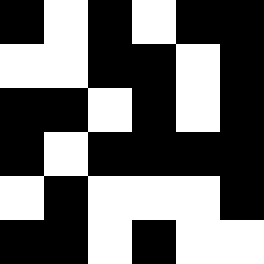[["black", "white", "black", "white", "black", "black"], ["white", "white", "black", "black", "white", "black"], ["black", "black", "white", "black", "white", "black"], ["black", "white", "black", "black", "black", "black"], ["white", "black", "white", "white", "white", "black"], ["black", "black", "white", "black", "white", "white"]]